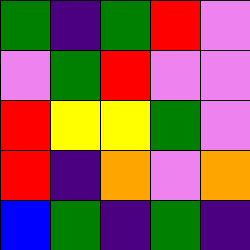[["green", "indigo", "green", "red", "violet"], ["violet", "green", "red", "violet", "violet"], ["red", "yellow", "yellow", "green", "violet"], ["red", "indigo", "orange", "violet", "orange"], ["blue", "green", "indigo", "green", "indigo"]]